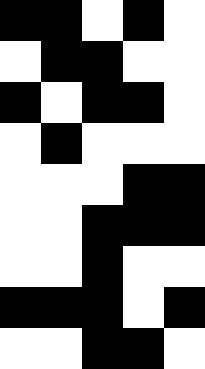[["black", "black", "white", "black", "white"], ["white", "black", "black", "white", "white"], ["black", "white", "black", "black", "white"], ["white", "black", "white", "white", "white"], ["white", "white", "white", "black", "black"], ["white", "white", "black", "black", "black"], ["white", "white", "black", "white", "white"], ["black", "black", "black", "white", "black"], ["white", "white", "black", "black", "white"]]